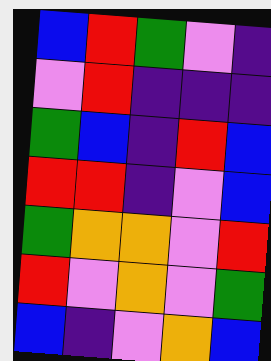[["blue", "red", "green", "violet", "indigo"], ["violet", "red", "indigo", "indigo", "indigo"], ["green", "blue", "indigo", "red", "blue"], ["red", "red", "indigo", "violet", "blue"], ["green", "orange", "orange", "violet", "red"], ["red", "violet", "orange", "violet", "green"], ["blue", "indigo", "violet", "orange", "blue"]]